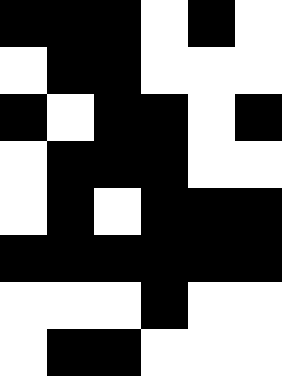[["black", "black", "black", "white", "black", "white"], ["white", "black", "black", "white", "white", "white"], ["black", "white", "black", "black", "white", "black"], ["white", "black", "black", "black", "white", "white"], ["white", "black", "white", "black", "black", "black"], ["black", "black", "black", "black", "black", "black"], ["white", "white", "white", "black", "white", "white"], ["white", "black", "black", "white", "white", "white"]]